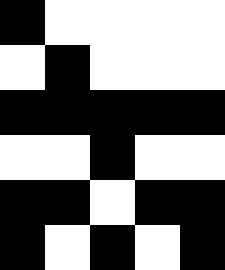[["black", "white", "white", "white", "white"], ["white", "black", "white", "white", "white"], ["black", "black", "black", "black", "black"], ["white", "white", "black", "white", "white"], ["black", "black", "white", "black", "black"], ["black", "white", "black", "white", "black"]]